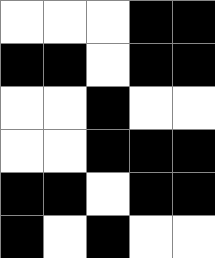[["white", "white", "white", "black", "black"], ["black", "black", "white", "black", "black"], ["white", "white", "black", "white", "white"], ["white", "white", "black", "black", "black"], ["black", "black", "white", "black", "black"], ["black", "white", "black", "white", "white"]]